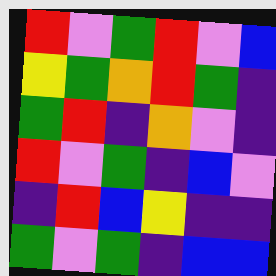[["red", "violet", "green", "red", "violet", "blue"], ["yellow", "green", "orange", "red", "green", "indigo"], ["green", "red", "indigo", "orange", "violet", "indigo"], ["red", "violet", "green", "indigo", "blue", "violet"], ["indigo", "red", "blue", "yellow", "indigo", "indigo"], ["green", "violet", "green", "indigo", "blue", "blue"]]